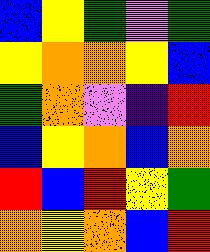[["blue", "yellow", "green", "violet", "green"], ["yellow", "orange", "orange", "yellow", "blue"], ["green", "orange", "violet", "indigo", "red"], ["blue", "yellow", "orange", "blue", "orange"], ["red", "blue", "red", "yellow", "green"], ["orange", "yellow", "orange", "blue", "red"]]